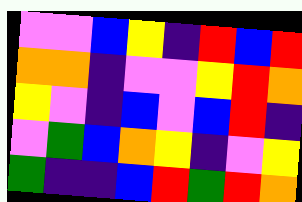[["violet", "violet", "blue", "yellow", "indigo", "red", "blue", "red"], ["orange", "orange", "indigo", "violet", "violet", "yellow", "red", "orange"], ["yellow", "violet", "indigo", "blue", "violet", "blue", "red", "indigo"], ["violet", "green", "blue", "orange", "yellow", "indigo", "violet", "yellow"], ["green", "indigo", "indigo", "blue", "red", "green", "red", "orange"]]